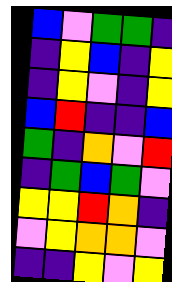[["blue", "violet", "green", "green", "indigo"], ["indigo", "yellow", "blue", "indigo", "yellow"], ["indigo", "yellow", "violet", "indigo", "yellow"], ["blue", "red", "indigo", "indigo", "blue"], ["green", "indigo", "orange", "violet", "red"], ["indigo", "green", "blue", "green", "violet"], ["yellow", "yellow", "red", "orange", "indigo"], ["violet", "yellow", "orange", "orange", "violet"], ["indigo", "indigo", "yellow", "violet", "yellow"]]